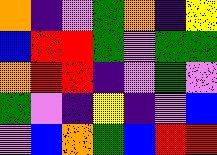[["orange", "indigo", "violet", "green", "orange", "indigo", "yellow"], ["blue", "red", "red", "green", "violet", "green", "green"], ["orange", "red", "red", "indigo", "violet", "green", "violet"], ["green", "violet", "indigo", "yellow", "indigo", "violet", "blue"], ["violet", "blue", "orange", "green", "blue", "red", "red"]]